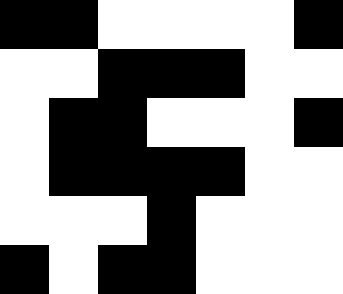[["black", "black", "white", "white", "white", "white", "black"], ["white", "white", "black", "black", "black", "white", "white"], ["white", "black", "black", "white", "white", "white", "black"], ["white", "black", "black", "black", "black", "white", "white"], ["white", "white", "white", "black", "white", "white", "white"], ["black", "white", "black", "black", "white", "white", "white"]]